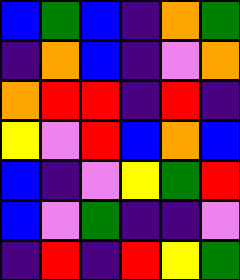[["blue", "green", "blue", "indigo", "orange", "green"], ["indigo", "orange", "blue", "indigo", "violet", "orange"], ["orange", "red", "red", "indigo", "red", "indigo"], ["yellow", "violet", "red", "blue", "orange", "blue"], ["blue", "indigo", "violet", "yellow", "green", "red"], ["blue", "violet", "green", "indigo", "indigo", "violet"], ["indigo", "red", "indigo", "red", "yellow", "green"]]